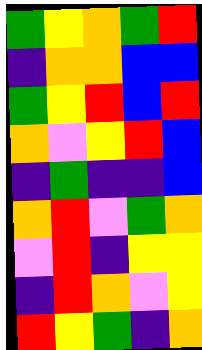[["green", "yellow", "orange", "green", "red"], ["indigo", "orange", "orange", "blue", "blue"], ["green", "yellow", "red", "blue", "red"], ["orange", "violet", "yellow", "red", "blue"], ["indigo", "green", "indigo", "indigo", "blue"], ["orange", "red", "violet", "green", "orange"], ["violet", "red", "indigo", "yellow", "yellow"], ["indigo", "red", "orange", "violet", "yellow"], ["red", "yellow", "green", "indigo", "orange"]]